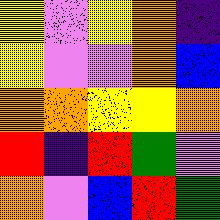[["yellow", "violet", "yellow", "orange", "indigo"], ["yellow", "violet", "violet", "orange", "blue"], ["orange", "orange", "yellow", "yellow", "orange"], ["red", "indigo", "red", "green", "violet"], ["orange", "violet", "blue", "red", "green"]]